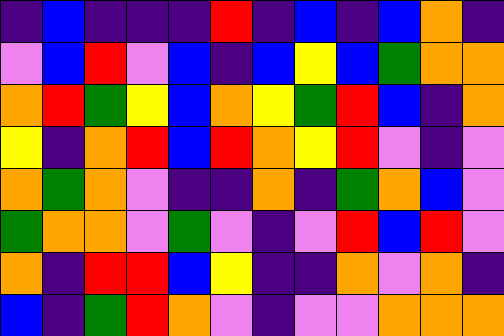[["indigo", "blue", "indigo", "indigo", "indigo", "red", "indigo", "blue", "indigo", "blue", "orange", "indigo"], ["violet", "blue", "red", "violet", "blue", "indigo", "blue", "yellow", "blue", "green", "orange", "orange"], ["orange", "red", "green", "yellow", "blue", "orange", "yellow", "green", "red", "blue", "indigo", "orange"], ["yellow", "indigo", "orange", "red", "blue", "red", "orange", "yellow", "red", "violet", "indigo", "violet"], ["orange", "green", "orange", "violet", "indigo", "indigo", "orange", "indigo", "green", "orange", "blue", "violet"], ["green", "orange", "orange", "violet", "green", "violet", "indigo", "violet", "red", "blue", "red", "violet"], ["orange", "indigo", "red", "red", "blue", "yellow", "indigo", "indigo", "orange", "violet", "orange", "indigo"], ["blue", "indigo", "green", "red", "orange", "violet", "indigo", "violet", "violet", "orange", "orange", "orange"]]